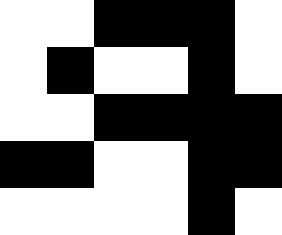[["white", "white", "black", "black", "black", "white"], ["white", "black", "white", "white", "black", "white"], ["white", "white", "black", "black", "black", "black"], ["black", "black", "white", "white", "black", "black"], ["white", "white", "white", "white", "black", "white"]]